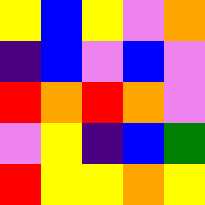[["yellow", "blue", "yellow", "violet", "orange"], ["indigo", "blue", "violet", "blue", "violet"], ["red", "orange", "red", "orange", "violet"], ["violet", "yellow", "indigo", "blue", "green"], ["red", "yellow", "yellow", "orange", "yellow"]]